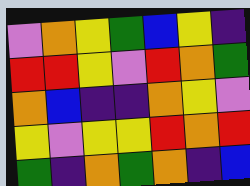[["violet", "orange", "yellow", "green", "blue", "yellow", "indigo"], ["red", "red", "yellow", "violet", "red", "orange", "green"], ["orange", "blue", "indigo", "indigo", "orange", "yellow", "violet"], ["yellow", "violet", "yellow", "yellow", "red", "orange", "red"], ["green", "indigo", "orange", "green", "orange", "indigo", "blue"]]